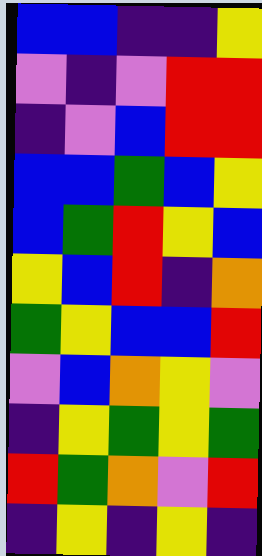[["blue", "blue", "indigo", "indigo", "yellow"], ["violet", "indigo", "violet", "red", "red"], ["indigo", "violet", "blue", "red", "red"], ["blue", "blue", "green", "blue", "yellow"], ["blue", "green", "red", "yellow", "blue"], ["yellow", "blue", "red", "indigo", "orange"], ["green", "yellow", "blue", "blue", "red"], ["violet", "blue", "orange", "yellow", "violet"], ["indigo", "yellow", "green", "yellow", "green"], ["red", "green", "orange", "violet", "red"], ["indigo", "yellow", "indigo", "yellow", "indigo"]]